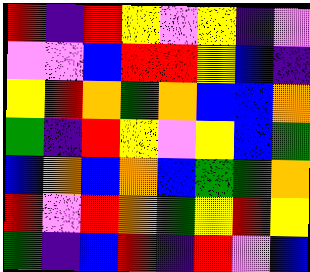[["red", "indigo", "red", "yellow", "violet", "yellow", "indigo", "violet"], ["violet", "violet", "blue", "red", "red", "yellow", "blue", "indigo"], ["yellow", "red", "orange", "green", "orange", "blue", "blue", "orange"], ["green", "indigo", "red", "yellow", "violet", "yellow", "blue", "green"], ["blue", "orange", "blue", "orange", "blue", "green", "green", "orange"], ["red", "violet", "red", "orange", "green", "yellow", "red", "yellow"], ["green", "indigo", "blue", "red", "indigo", "red", "violet", "blue"]]